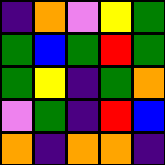[["indigo", "orange", "violet", "yellow", "green"], ["green", "blue", "green", "red", "green"], ["green", "yellow", "indigo", "green", "orange"], ["violet", "green", "indigo", "red", "blue"], ["orange", "indigo", "orange", "orange", "indigo"]]